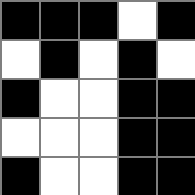[["black", "black", "black", "white", "black"], ["white", "black", "white", "black", "white"], ["black", "white", "white", "black", "black"], ["white", "white", "white", "black", "black"], ["black", "white", "white", "black", "black"]]